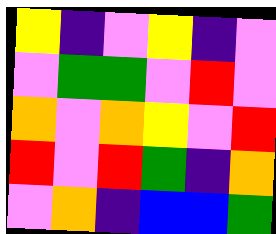[["yellow", "indigo", "violet", "yellow", "indigo", "violet"], ["violet", "green", "green", "violet", "red", "violet"], ["orange", "violet", "orange", "yellow", "violet", "red"], ["red", "violet", "red", "green", "indigo", "orange"], ["violet", "orange", "indigo", "blue", "blue", "green"]]